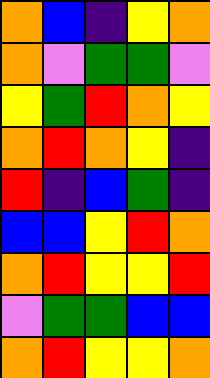[["orange", "blue", "indigo", "yellow", "orange"], ["orange", "violet", "green", "green", "violet"], ["yellow", "green", "red", "orange", "yellow"], ["orange", "red", "orange", "yellow", "indigo"], ["red", "indigo", "blue", "green", "indigo"], ["blue", "blue", "yellow", "red", "orange"], ["orange", "red", "yellow", "yellow", "red"], ["violet", "green", "green", "blue", "blue"], ["orange", "red", "yellow", "yellow", "orange"]]